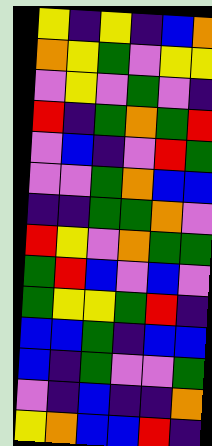[["yellow", "indigo", "yellow", "indigo", "blue", "orange"], ["orange", "yellow", "green", "violet", "yellow", "yellow"], ["violet", "yellow", "violet", "green", "violet", "indigo"], ["red", "indigo", "green", "orange", "green", "red"], ["violet", "blue", "indigo", "violet", "red", "green"], ["violet", "violet", "green", "orange", "blue", "blue"], ["indigo", "indigo", "green", "green", "orange", "violet"], ["red", "yellow", "violet", "orange", "green", "green"], ["green", "red", "blue", "violet", "blue", "violet"], ["green", "yellow", "yellow", "green", "red", "indigo"], ["blue", "blue", "green", "indigo", "blue", "blue"], ["blue", "indigo", "green", "violet", "violet", "green"], ["violet", "indigo", "blue", "indigo", "indigo", "orange"], ["yellow", "orange", "blue", "blue", "red", "indigo"]]